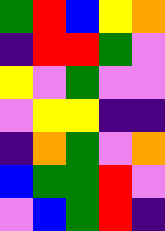[["green", "red", "blue", "yellow", "orange"], ["indigo", "red", "red", "green", "violet"], ["yellow", "violet", "green", "violet", "violet"], ["violet", "yellow", "yellow", "indigo", "indigo"], ["indigo", "orange", "green", "violet", "orange"], ["blue", "green", "green", "red", "violet"], ["violet", "blue", "green", "red", "indigo"]]